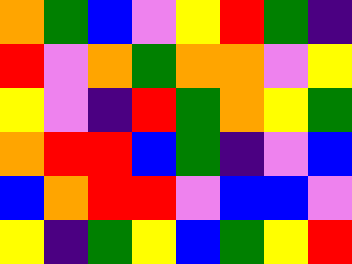[["orange", "green", "blue", "violet", "yellow", "red", "green", "indigo"], ["red", "violet", "orange", "green", "orange", "orange", "violet", "yellow"], ["yellow", "violet", "indigo", "red", "green", "orange", "yellow", "green"], ["orange", "red", "red", "blue", "green", "indigo", "violet", "blue"], ["blue", "orange", "red", "red", "violet", "blue", "blue", "violet"], ["yellow", "indigo", "green", "yellow", "blue", "green", "yellow", "red"]]